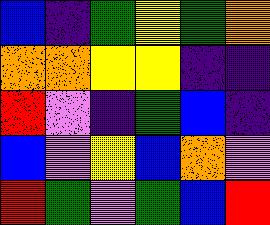[["blue", "indigo", "green", "yellow", "green", "orange"], ["orange", "orange", "yellow", "yellow", "indigo", "indigo"], ["red", "violet", "indigo", "green", "blue", "indigo"], ["blue", "violet", "yellow", "blue", "orange", "violet"], ["red", "green", "violet", "green", "blue", "red"]]